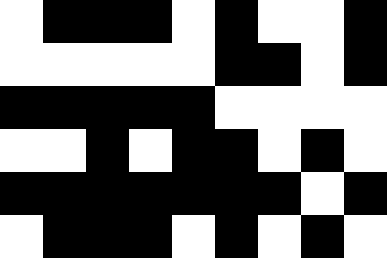[["white", "black", "black", "black", "white", "black", "white", "white", "black"], ["white", "white", "white", "white", "white", "black", "black", "white", "black"], ["black", "black", "black", "black", "black", "white", "white", "white", "white"], ["white", "white", "black", "white", "black", "black", "white", "black", "white"], ["black", "black", "black", "black", "black", "black", "black", "white", "black"], ["white", "black", "black", "black", "white", "black", "white", "black", "white"]]